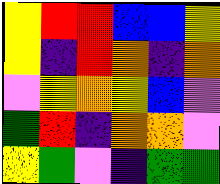[["yellow", "red", "red", "blue", "blue", "yellow"], ["yellow", "indigo", "red", "orange", "indigo", "orange"], ["violet", "yellow", "orange", "yellow", "blue", "violet"], ["green", "red", "indigo", "orange", "orange", "violet"], ["yellow", "green", "violet", "indigo", "green", "green"]]